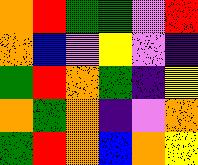[["orange", "red", "green", "green", "violet", "red"], ["orange", "blue", "violet", "yellow", "violet", "indigo"], ["green", "red", "orange", "green", "indigo", "yellow"], ["orange", "green", "orange", "indigo", "violet", "orange"], ["green", "red", "orange", "blue", "orange", "yellow"]]